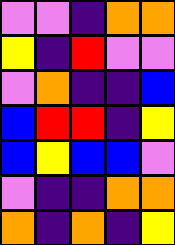[["violet", "violet", "indigo", "orange", "orange"], ["yellow", "indigo", "red", "violet", "violet"], ["violet", "orange", "indigo", "indigo", "blue"], ["blue", "red", "red", "indigo", "yellow"], ["blue", "yellow", "blue", "blue", "violet"], ["violet", "indigo", "indigo", "orange", "orange"], ["orange", "indigo", "orange", "indigo", "yellow"]]